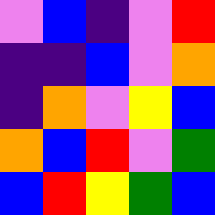[["violet", "blue", "indigo", "violet", "red"], ["indigo", "indigo", "blue", "violet", "orange"], ["indigo", "orange", "violet", "yellow", "blue"], ["orange", "blue", "red", "violet", "green"], ["blue", "red", "yellow", "green", "blue"]]